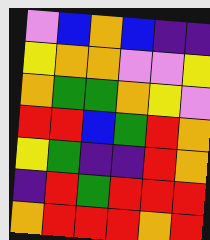[["violet", "blue", "orange", "blue", "indigo", "indigo"], ["yellow", "orange", "orange", "violet", "violet", "yellow"], ["orange", "green", "green", "orange", "yellow", "violet"], ["red", "red", "blue", "green", "red", "orange"], ["yellow", "green", "indigo", "indigo", "red", "orange"], ["indigo", "red", "green", "red", "red", "red"], ["orange", "red", "red", "red", "orange", "red"]]